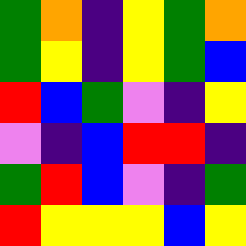[["green", "orange", "indigo", "yellow", "green", "orange"], ["green", "yellow", "indigo", "yellow", "green", "blue"], ["red", "blue", "green", "violet", "indigo", "yellow"], ["violet", "indigo", "blue", "red", "red", "indigo"], ["green", "red", "blue", "violet", "indigo", "green"], ["red", "yellow", "yellow", "yellow", "blue", "yellow"]]